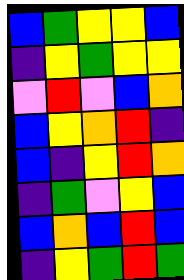[["blue", "green", "yellow", "yellow", "blue"], ["indigo", "yellow", "green", "yellow", "yellow"], ["violet", "red", "violet", "blue", "orange"], ["blue", "yellow", "orange", "red", "indigo"], ["blue", "indigo", "yellow", "red", "orange"], ["indigo", "green", "violet", "yellow", "blue"], ["blue", "orange", "blue", "red", "blue"], ["indigo", "yellow", "green", "red", "green"]]